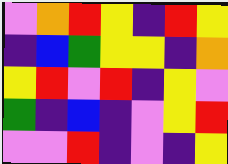[["violet", "orange", "red", "yellow", "indigo", "red", "yellow"], ["indigo", "blue", "green", "yellow", "yellow", "indigo", "orange"], ["yellow", "red", "violet", "red", "indigo", "yellow", "violet"], ["green", "indigo", "blue", "indigo", "violet", "yellow", "red"], ["violet", "violet", "red", "indigo", "violet", "indigo", "yellow"]]